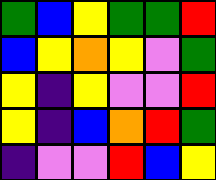[["green", "blue", "yellow", "green", "green", "red"], ["blue", "yellow", "orange", "yellow", "violet", "green"], ["yellow", "indigo", "yellow", "violet", "violet", "red"], ["yellow", "indigo", "blue", "orange", "red", "green"], ["indigo", "violet", "violet", "red", "blue", "yellow"]]